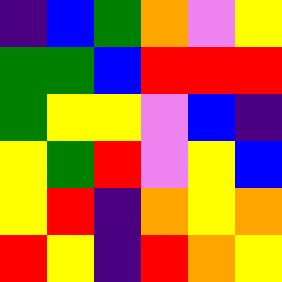[["indigo", "blue", "green", "orange", "violet", "yellow"], ["green", "green", "blue", "red", "red", "red"], ["green", "yellow", "yellow", "violet", "blue", "indigo"], ["yellow", "green", "red", "violet", "yellow", "blue"], ["yellow", "red", "indigo", "orange", "yellow", "orange"], ["red", "yellow", "indigo", "red", "orange", "yellow"]]